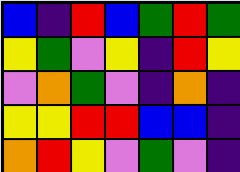[["blue", "indigo", "red", "blue", "green", "red", "green"], ["yellow", "green", "violet", "yellow", "indigo", "red", "yellow"], ["violet", "orange", "green", "violet", "indigo", "orange", "indigo"], ["yellow", "yellow", "red", "red", "blue", "blue", "indigo"], ["orange", "red", "yellow", "violet", "green", "violet", "indigo"]]